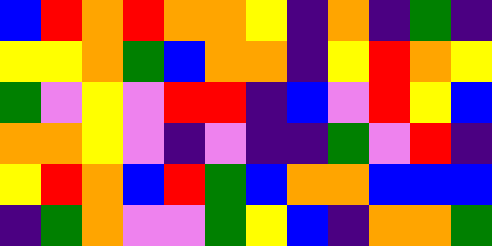[["blue", "red", "orange", "red", "orange", "orange", "yellow", "indigo", "orange", "indigo", "green", "indigo"], ["yellow", "yellow", "orange", "green", "blue", "orange", "orange", "indigo", "yellow", "red", "orange", "yellow"], ["green", "violet", "yellow", "violet", "red", "red", "indigo", "blue", "violet", "red", "yellow", "blue"], ["orange", "orange", "yellow", "violet", "indigo", "violet", "indigo", "indigo", "green", "violet", "red", "indigo"], ["yellow", "red", "orange", "blue", "red", "green", "blue", "orange", "orange", "blue", "blue", "blue"], ["indigo", "green", "orange", "violet", "violet", "green", "yellow", "blue", "indigo", "orange", "orange", "green"]]